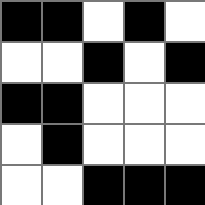[["black", "black", "white", "black", "white"], ["white", "white", "black", "white", "black"], ["black", "black", "white", "white", "white"], ["white", "black", "white", "white", "white"], ["white", "white", "black", "black", "black"]]